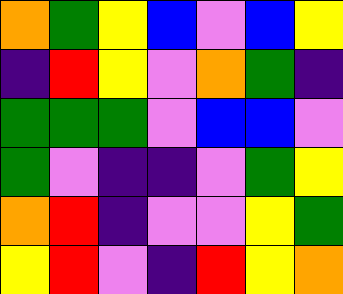[["orange", "green", "yellow", "blue", "violet", "blue", "yellow"], ["indigo", "red", "yellow", "violet", "orange", "green", "indigo"], ["green", "green", "green", "violet", "blue", "blue", "violet"], ["green", "violet", "indigo", "indigo", "violet", "green", "yellow"], ["orange", "red", "indigo", "violet", "violet", "yellow", "green"], ["yellow", "red", "violet", "indigo", "red", "yellow", "orange"]]